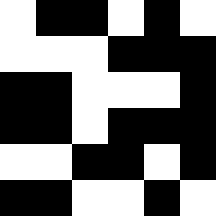[["white", "black", "black", "white", "black", "white"], ["white", "white", "white", "black", "black", "black"], ["black", "black", "white", "white", "white", "black"], ["black", "black", "white", "black", "black", "black"], ["white", "white", "black", "black", "white", "black"], ["black", "black", "white", "white", "black", "white"]]